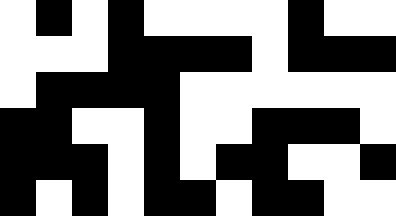[["white", "black", "white", "black", "white", "white", "white", "white", "black", "white", "white"], ["white", "white", "white", "black", "black", "black", "black", "white", "black", "black", "black"], ["white", "black", "black", "black", "black", "white", "white", "white", "white", "white", "white"], ["black", "black", "white", "white", "black", "white", "white", "black", "black", "black", "white"], ["black", "black", "black", "white", "black", "white", "black", "black", "white", "white", "black"], ["black", "white", "black", "white", "black", "black", "white", "black", "black", "white", "white"]]